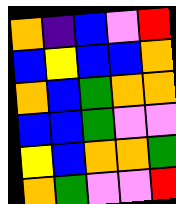[["orange", "indigo", "blue", "violet", "red"], ["blue", "yellow", "blue", "blue", "orange"], ["orange", "blue", "green", "orange", "orange"], ["blue", "blue", "green", "violet", "violet"], ["yellow", "blue", "orange", "orange", "green"], ["orange", "green", "violet", "violet", "red"]]